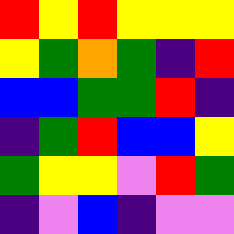[["red", "yellow", "red", "yellow", "yellow", "yellow"], ["yellow", "green", "orange", "green", "indigo", "red"], ["blue", "blue", "green", "green", "red", "indigo"], ["indigo", "green", "red", "blue", "blue", "yellow"], ["green", "yellow", "yellow", "violet", "red", "green"], ["indigo", "violet", "blue", "indigo", "violet", "violet"]]